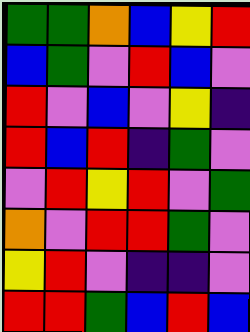[["green", "green", "orange", "blue", "yellow", "red"], ["blue", "green", "violet", "red", "blue", "violet"], ["red", "violet", "blue", "violet", "yellow", "indigo"], ["red", "blue", "red", "indigo", "green", "violet"], ["violet", "red", "yellow", "red", "violet", "green"], ["orange", "violet", "red", "red", "green", "violet"], ["yellow", "red", "violet", "indigo", "indigo", "violet"], ["red", "red", "green", "blue", "red", "blue"]]